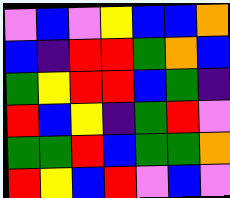[["violet", "blue", "violet", "yellow", "blue", "blue", "orange"], ["blue", "indigo", "red", "red", "green", "orange", "blue"], ["green", "yellow", "red", "red", "blue", "green", "indigo"], ["red", "blue", "yellow", "indigo", "green", "red", "violet"], ["green", "green", "red", "blue", "green", "green", "orange"], ["red", "yellow", "blue", "red", "violet", "blue", "violet"]]